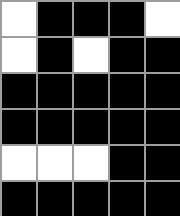[["white", "black", "black", "black", "white"], ["white", "black", "white", "black", "black"], ["black", "black", "black", "black", "black"], ["black", "black", "black", "black", "black"], ["white", "white", "white", "black", "black"], ["black", "black", "black", "black", "black"]]